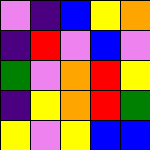[["violet", "indigo", "blue", "yellow", "orange"], ["indigo", "red", "violet", "blue", "violet"], ["green", "violet", "orange", "red", "yellow"], ["indigo", "yellow", "orange", "red", "green"], ["yellow", "violet", "yellow", "blue", "blue"]]